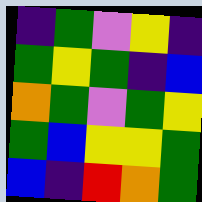[["indigo", "green", "violet", "yellow", "indigo"], ["green", "yellow", "green", "indigo", "blue"], ["orange", "green", "violet", "green", "yellow"], ["green", "blue", "yellow", "yellow", "green"], ["blue", "indigo", "red", "orange", "green"]]